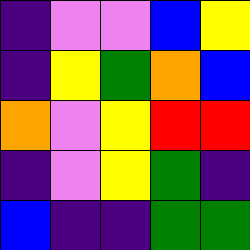[["indigo", "violet", "violet", "blue", "yellow"], ["indigo", "yellow", "green", "orange", "blue"], ["orange", "violet", "yellow", "red", "red"], ["indigo", "violet", "yellow", "green", "indigo"], ["blue", "indigo", "indigo", "green", "green"]]